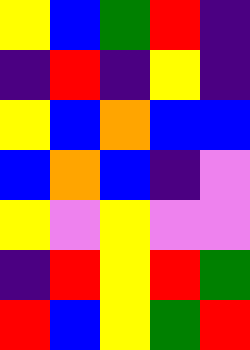[["yellow", "blue", "green", "red", "indigo"], ["indigo", "red", "indigo", "yellow", "indigo"], ["yellow", "blue", "orange", "blue", "blue"], ["blue", "orange", "blue", "indigo", "violet"], ["yellow", "violet", "yellow", "violet", "violet"], ["indigo", "red", "yellow", "red", "green"], ["red", "blue", "yellow", "green", "red"]]